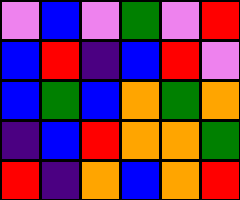[["violet", "blue", "violet", "green", "violet", "red"], ["blue", "red", "indigo", "blue", "red", "violet"], ["blue", "green", "blue", "orange", "green", "orange"], ["indigo", "blue", "red", "orange", "orange", "green"], ["red", "indigo", "orange", "blue", "orange", "red"]]